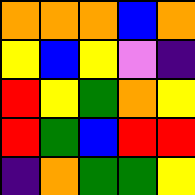[["orange", "orange", "orange", "blue", "orange"], ["yellow", "blue", "yellow", "violet", "indigo"], ["red", "yellow", "green", "orange", "yellow"], ["red", "green", "blue", "red", "red"], ["indigo", "orange", "green", "green", "yellow"]]